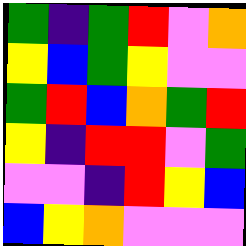[["green", "indigo", "green", "red", "violet", "orange"], ["yellow", "blue", "green", "yellow", "violet", "violet"], ["green", "red", "blue", "orange", "green", "red"], ["yellow", "indigo", "red", "red", "violet", "green"], ["violet", "violet", "indigo", "red", "yellow", "blue"], ["blue", "yellow", "orange", "violet", "violet", "violet"]]